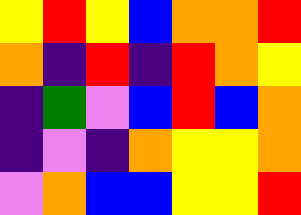[["yellow", "red", "yellow", "blue", "orange", "orange", "red"], ["orange", "indigo", "red", "indigo", "red", "orange", "yellow"], ["indigo", "green", "violet", "blue", "red", "blue", "orange"], ["indigo", "violet", "indigo", "orange", "yellow", "yellow", "orange"], ["violet", "orange", "blue", "blue", "yellow", "yellow", "red"]]